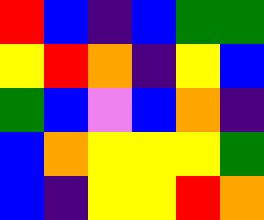[["red", "blue", "indigo", "blue", "green", "green"], ["yellow", "red", "orange", "indigo", "yellow", "blue"], ["green", "blue", "violet", "blue", "orange", "indigo"], ["blue", "orange", "yellow", "yellow", "yellow", "green"], ["blue", "indigo", "yellow", "yellow", "red", "orange"]]